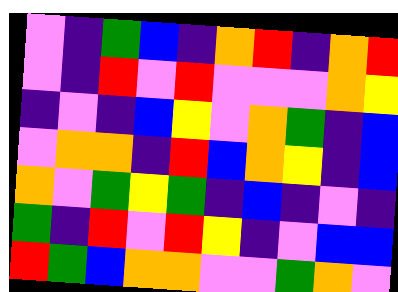[["violet", "indigo", "green", "blue", "indigo", "orange", "red", "indigo", "orange", "red"], ["violet", "indigo", "red", "violet", "red", "violet", "violet", "violet", "orange", "yellow"], ["indigo", "violet", "indigo", "blue", "yellow", "violet", "orange", "green", "indigo", "blue"], ["violet", "orange", "orange", "indigo", "red", "blue", "orange", "yellow", "indigo", "blue"], ["orange", "violet", "green", "yellow", "green", "indigo", "blue", "indigo", "violet", "indigo"], ["green", "indigo", "red", "violet", "red", "yellow", "indigo", "violet", "blue", "blue"], ["red", "green", "blue", "orange", "orange", "violet", "violet", "green", "orange", "violet"]]